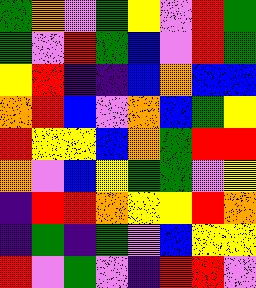[["green", "orange", "violet", "green", "yellow", "violet", "red", "green"], ["green", "violet", "red", "green", "blue", "violet", "red", "green"], ["yellow", "red", "indigo", "indigo", "blue", "orange", "blue", "blue"], ["orange", "red", "blue", "violet", "orange", "blue", "green", "yellow"], ["red", "yellow", "yellow", "blue", "orange", "green", "red", "red"], ["orange", "violet", "blue", "yellow", "green", "green", "violet", "yellow"], ["indigo", "red", "red", "orange", "yellow", "yellow", "red", "orange"], ["indigo", "green", "indigo", "green", "violet", "blue", "yellow", "yellow"], ["red", "violet", "green", "violet", "indigo", "red", "red", "violet"]]